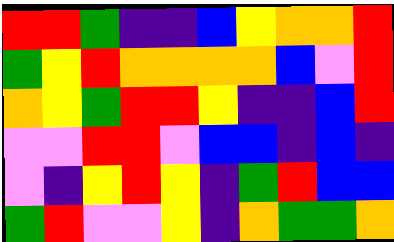[["red", "red", "green", "indigo", "indigo", "blue", "yellow", "orange", "orange", "red"], ["green", "yellow", "red", "orange", "orange", "orange", "orange", "blue", "violet", "red"], ["orange", "yellow", "green", "red", "red", "yellow", "indigo", "indigo", "blue", "red"], ["violet", "violet", "red", "red", "violet", "blue", "blue", "indigo", "blue", "indigo"], ["violet", "indigo", "yellow", "red", "yellow", "indigo", "green", "red", "blue", "blue"], ["green", "red", "violet", "violet", "yellow", "indigo", "orange", "green", "green", "orange"]]